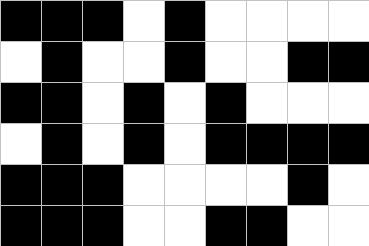[["black", "black", "black", "white", "black", "white", "white", "white", "white"], ["white", "black", "white", "white", "black", "white", "white", "black", "black"], ["black", "black", "white", "black", "white", "black", "white", "white", "white"], ["white", "black", "white", "black", "white", "black", "black", "black", "black"], ["black", "black", "black", "white", "white", "white", "white", "black", "white"], ["black", "black", "black", "white", "white", "black", "black", "white", "white"]]